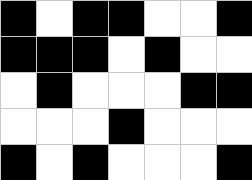[["black", "white", "black", "black", "white", "white", "black"], ["black", "black", "black", "white", "black", "white", "white"], ["white", "black", "white", "white", "white", "black", "black"], ["white", "white", "white", "black", "white", "white", "white"], ["black", "white", "black", "white", "white", "white", "black"]]